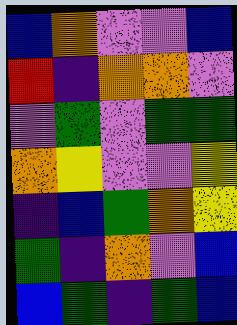[["blue", "orange", "violet", "violet", "blue"], ["red", "indigo", "orange", "orange", "violet"], ["violet", "green", "violet", "green", "green"], ["orange", "yellow", "violet", "violet", "yellow"], ["indigo", "blue", "green", "orange", "yellow"], ["green", "indigo", "orange", "violet", "blue"], ["blue", "green", "indigo", "green", "blue"]]